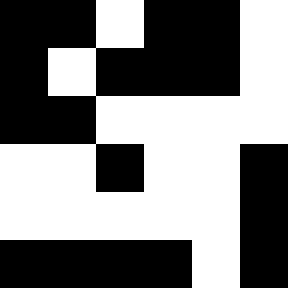[["black", "black", "white", "black", "black", "white"], ["black", "white", "black", "black", "black", "white"], ["black", "black", "white", "white", "white", "white"], ["white", "white", "black", "white", "white", "black"], ["white", "white", "white", "white", "white", "black"], ["black", "black", "black", "black", "white", "black"]]